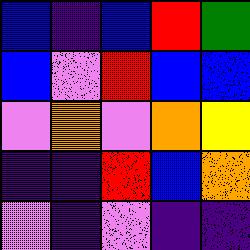[["blue", "indigo", "blue", "red", "green"], ["blue", "violet", "red", "blue", "blue"], ["violet", "orange", "violet", "orange", "yellow"], ["indigo", "indigo", "red", "blue", "orange"], ["violet", "indigo", "violet", "indigo", "indigo"]]